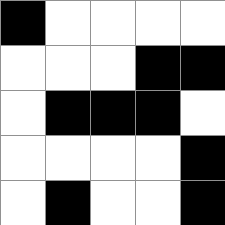[["black", "white", "white", "white", "white"], ["white", "white", "white", "black", "black"], ["white", "black", "black", "black", "white"], ["white", "white", "white", "white", "black"], ["white", "black", "white", "white", "black"]]